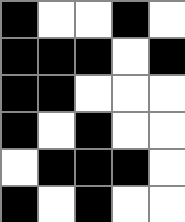[["black", "white", "white", "black", "white"], ["black", "black", "black", "white", "black"], ["black", "black", "white", "white", "white"], ["black", "white", "black", "white", "white"], ["white", "black", "black", "black", "white"], ["black", "white", "black", "white", "white"]]